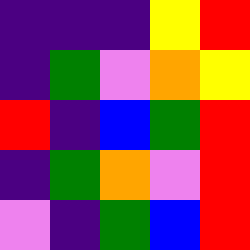[["indigo", "indigo", "indigo", "yellow", "red"], ["indigo", "green", "violet", "orange", "yellow"], ["red", "indigo", "blue", "green", "red"], ["indigo", "green", "orange", "violet", "red"], ["violet", "indigo", "green", "blue", "red"]]